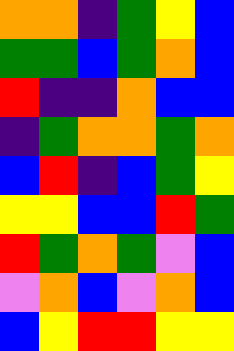[["orange", "orange", "indigo", "green", "yellow", "blue"], ["green", "green", "blue", "green", "orange", "blue"], ["red", "indigo", "indigo", "orange", "blue", "blue"], ["indigo", "green", "orange", "orange", "green", "orange"], ["blue", "red", "indigo", "blue", "green", "yellow"], ["yellow", "yellow", "blue", "blue", "red", "green"], ["red", "green", "orange", "green", "violet", "blue"], ["violet", "orange", "blue", "violet", "orange", "blue"], ["blue", "yellow", "red", "red", "yellow", "yellow"]]